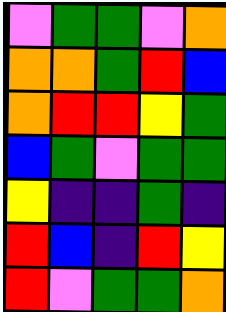[["violet", "green", "green", "violet", "orange"], ["orange", "orange", "green", "red", "blue"], ["orange", "red", "red", "yellow", "green"], ["blue", "green", "violet", "green", "green"], ["yellow", "indigo", "indigo", "green", "indigo"], ["red", "blue", "indigo", "red", "yellow"], ["red", "violet", "green", "green", "orange"]]